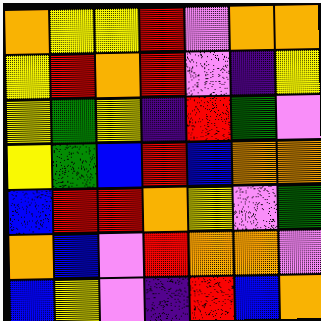[["orange", "yellow", "yellow", "red", "violet", "orange", "orange"], ["yellow", "red", "orange", "red", "violet", "indigo", "yellow"], ["yellow", "green", "yellow", "indigo", "red", "green", "violet"], ["yellow", "green", "blue", "red", "blue", "orange", "orange"], ["blue", "red", "red", "orange", "yellow", "violet", "green"], ["orange", "blue", "violet", "red", "orange", "orange", "violet"], ["blue", "yellow", "violet", "indigo", "red", "blue", "orange"]]